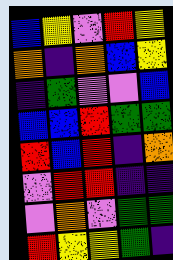[["blue", "yellow", "violet", "red", "yellow"], ["orange", "indigo", "orange", "blue", "yellow"], ["indigo", "green", "violet", "violet", "blue"], ["blue", "blue", "red", "green", "green"], ["red", "blue", "red", "indigo", "orange"], ["violet", "red", "red", "indigo", "indigo"], ["violet", "orange", "violet", "green", "green"], ["red", "yellow", "yellow", "green", "indigo"]]